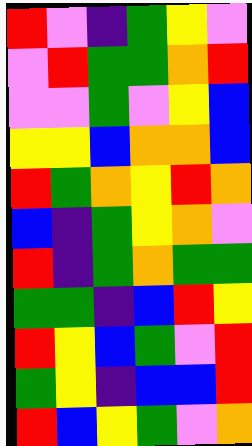[["red", "violet", "indigo", "green", "yellow", "violet"], ["violet", "red", "green", "green", "orange", "red"], ["violet", "violet", "green", "violet", "yellow", "blue"], ["yellow", "yellow", "blue", "orange", "orange", "blue"], ["red", "green", "orange", "yellow", "red", "orange"], ["blue", "indigo", "green", "yellow", "orange", "violet"], ["red", "indigo", "green", "orange", "green", "green"], ["green", "green", "indigo", "blue", "red", "yellow"], ["red", "yellow", "blue", "green", "violet", "red"], ["green", "yellow", "indigo", "blue", "blue", "red"], ["red", "blue", "yellow", "green", "violet", "orange"]]